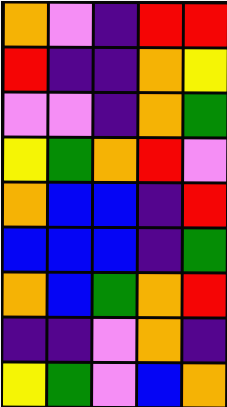[["orange", "violet", "indigo", "red", "red"], ["red", "indigo", "indigo", "orange", "yellow"], ["violet", "violet", "indigo", "orange", "green"], ["yellow", "green", "orange", "red", "violet"], ["orange", "blue", "blue", "indigo", "red"], ["blue", "blue", "blue", "indigo", "green"], ["orange", "blue", "green", "orange", "red"], ["indigo", "indigo", "violet", "orange", "indigo"], ["yellow", "green", "violet", "blue", "orange"]]